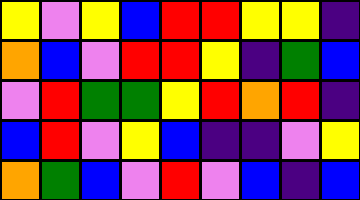[["yellow", "violet", "yellow", "blue", "red", "red", "yellow", "yellow", "indigo"], ["orange", "blue", "violet", "red", "red", "yellow", "indigo", "green", "blue"], ["violet", "red", "green", "green", "yellow", "red", "orange", "red", "indigo"], ["blue", "red", "violet", "yellow", "blue", "indigo", "indigo", "violet", "yellow"], ["orange", "green", "blue", "violet", "red", "violet", "blue", "indigo", "blue"]]